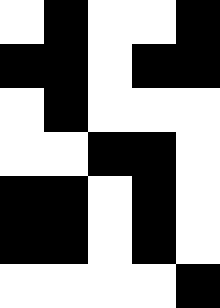[["white", "black", "white", "white", "black"], ["black", "black", "white", "black", "black"], ["white", "black", "white", "white", "white"], ["white", "white", "black", "black", "white"], ["black", "black", "white", "black", "white"], ["black", "black", "white", "black", "white"], ["white", "white", "white", "white", "black"]]